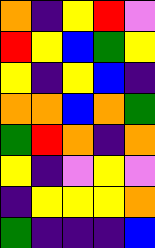[["orange", "indigo", "yellow", "red", "violet"], ["red", "yellow", "blue", "green", "yellow"], ["yellow", "indigo", "yellow", "blue", "indigo"], ["orange", "orange", "blue", "orange", "green"], ["green", "red", "orange", "indigo", "orange"], ["yellow", "indigo", "violet", "yellow", "violet"], ["indigo", "yellow", "yellow", "yellow", "orange"], ["green", "indigo", "indigo", "indigo", "blue"]]